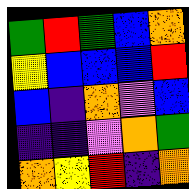[["green", "red", "green", "blue", "orange"], ["yellow", "blue", "blue", "blue", "red"], ["blue", "indigo", "orange", "violet", "blue"], ["indigo", "indigo", "violet", "orange", "green"], ["orange", "yellow", "red", "indigo", "orange"]]